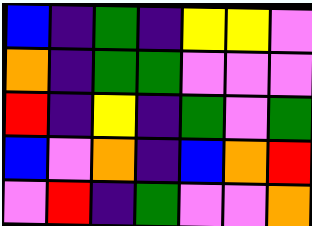[["blue", "indigo", "green", "indigo", "yellow", "yellow", "violet"], ["orange", "indigo", "green", "green", "violet", "violet", "violet"], ["red", "indigo", "yellow", "indigo", "green", "violet", "green"], ["blue", "violet", "orange", "indigo", "blue", "orange", "red"], ["violet", "red", "indigo", "green", "violet", "violet", "orange"]]